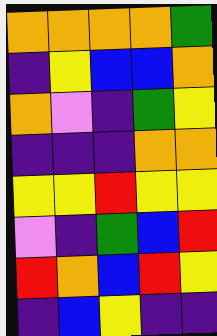[["orange", "orange", "orange", "orange", "green"], ["indigo", "yellow", "blue", "blue", "orange"], ["orange", "violet", "indigo", "green", "yellow"], ["indigo", "indigo", "indigo", "orange", "orange"], ["yellow", "yellow", "red", "yellow", "yellow"], ["violet", "indigo", "green", "blue", "red"], ["red", "orange", "blue", "red", "yellow"], ["indigo", "blue", "yellow", "indigo", "indigo"]]